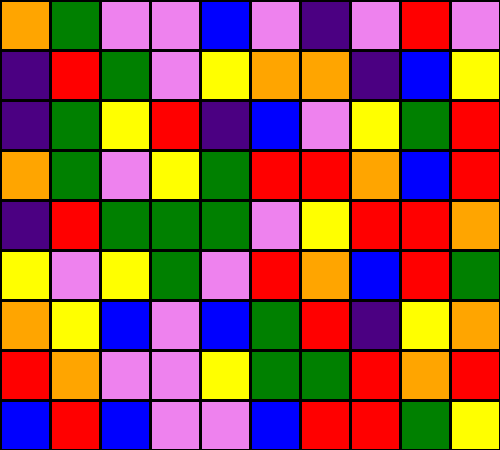[["orange", "green", "violet", "violet", "blue", "violet", "indigo", "violet", "red", "violet"], ["indigo", "red", "green", "violet", "yellow", "orange", "orange", "indigo", "blue", "yellow"], ["indigo", "green", "yellow", "red", "indigo", "blue", "violet", "yellow", "green", "red"], ["orange", "green", "violet", "yellow", "green", "red", "red", "orange", "blue", "red"], ["indigo", "red", "green", "green", "green", "violet", "yellow", "red", "red", "orange"], ["yellow", "violet", "yellow", "green", "violet", "red", "orange", "blue", "red", "green"], ["orange", "yellow", "blue", "violet", "blue", "green", "red", "indigo", "yellow", "orange"], ["red", "orange", "violet", "violet", "yellow", "green", "green", "red", "orange", "red"], ["blue", "red", "blue", "violet", "violet", "blue", "red", "red", "green", "yellow"]]